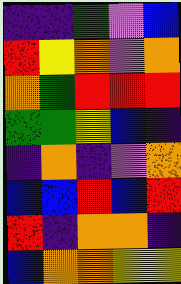[["indigo", "indigo", "green", "violet", "blue"], ["red", "yellow", "orange", "violet", "orange"], ["orange", "green", "red", "red", "red"], ["green", "green", "yellow", "blue", "indigo"], ["indigo", "orange", "indigo", "violet", "orange"], ["blue", "blue", "red", "blue", "red"], ["red", "indigo", "orange", "orange", "indigo"], ["blue", "orange", "orange", "yellow", "yellow"]]